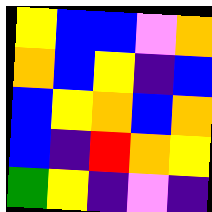[["yellow", "blue", "blue", "violet", "orange"], ["orange", "blue", "yellow", "indigo", "blue"], ["blue", "yellow", "orange", "blue", "orange"], ["blue", "indigo", "red", "orange", "yellow"], ["green", "yellow", "indigo", "violet", "indigo"]]